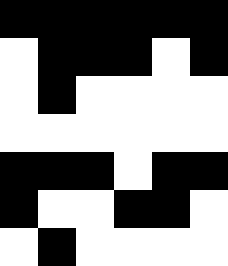[["black", "black", "black", "black", "black", "black"], ["white", "black", "black", "black", "white", "black"], ["white", "black", "white", "white", "white", "white"], ["white", "white", "white", "white", "white", "white"], ["black", "black", "black", "white", "black", "black"], ["black", "white", "white", "black", "black", "white"], ["white", "black", "white", "white", "white", "white"]]